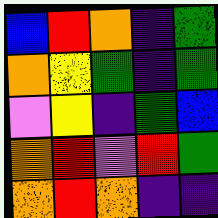[["blue", "red", "orange", "indigo", "green"], ["orange", "yellow", "green", "indigo", "green"], ["violet", "yellow", "indigo", "green", "blue"], ["orange", "red", "violet", "red", "green"], ["orange", "red", "orange", "indigo", "indigo"]]